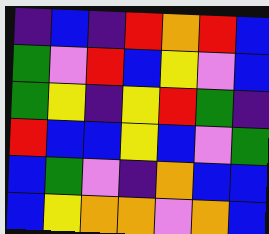[["indigo", "blue", "indigo", "red", "orange", "red", "blue"], ["green", "violet", "red", "blue", "yellow", "violet", "blue"], ["green", "yellow", "indigo", "yellow", "red", "green", "indigo"], ["red", "blue", "blue", "yellow", "blue", "violet", "green"], ["blue", "green", "violet", "indigo", "orange", "blue", "blue"], ["blue", "yellow", "orange", "orange", "violet", "orange", "blue"]]